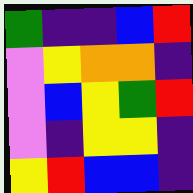[["green", "indigo", "indigo", "blue", "red"], ["violet", "yellow", "orange", "orange", "indigo"], ["violet", "blue", "yellow", "green", "red"], ["violet", "indigo", "yellow", "yellow", "indigo"], ["yellow", "red", "blue", "blue", "indigo"]]